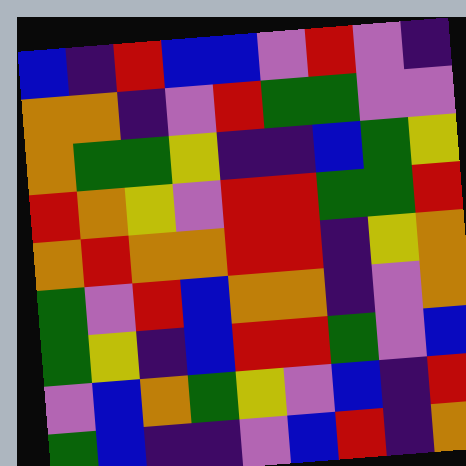[["blue", "indigo", "red", "blue", "blue", "violet", "red", "violet", "indigo"], ["orange", "orange", "indigo", "violet", "red", "green", "green", "violet", "violet"], ["orange", "green", "green", "yellow", "indigo", "indigo", "blue", "green", "yellow"], ["red", "orange", "yellow", "violet", "red", "red", "green", "green", "red"], ["orange", "red", "orange", "orange", "red", "red", "indigo", "yellow", "orange"], ["green", "violet", "red", "blue", "orange", "orange", "indigo", "violet", "orange"], ["green", "yellow", "indigo", "blue", "red", "red", "green", "violet", "blue"], ["violet", "blue", "orange", "green", "yellow", "violet", "blue", "indigo", "red"], ["green", "blue", "indigo", "indigo", "violet", "blue", "red", "indigo", "orange"]]